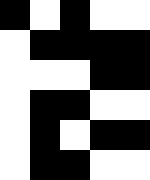[["black", "white", "black", "white", "white"], ["white", "black", "black", "black", "black"], ["white", "white", "white", "black", "black"], ["white", "black", "black", "white", "white"], ["white", "black", "white", "black", "black"], ["white", "black", "black", "white", "white"]]